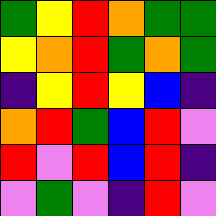[["green", "yellow", "red", "orange", "green", "green"], ["yellow", "orange", "red", "green", "orange", "green"], ["indigo", "yellow", "red", "yellow", "blue", "indigo"], ["orange", "red", "green", "blue", "red", "violet"], ["red", "violet", "red", "blue", "red", "indigo"], ["violet", "green", "violet", "indigo", "red", "violet"]]